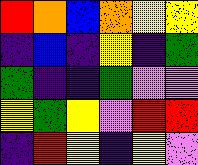[["red", "orange", "blue", "orange", "yellow", "yellow"], ["indigo", "blue", "indigo", "yellow", "indigo", "green"], ["green", "indigo", "indigo", "green", "violet", "violet"], ["yellow", "green", "yellow", "violet", "red", "red"], ["indigo", "red", "yellow", "indigo", "yellow", "violet"]]